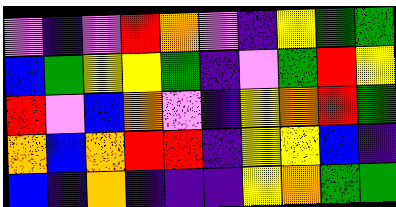[["violet", "indigo", "violet", "red", "orange", "violet", "indigo", "yellow", "green", "green"], ["blue", "green", "yellow", "yellow", "green", "indigo", "violet", "green", "red", "yellow"], ["red", "violet", "blue", "orange", "violet", "indigo", "yellow", "orange", "red", "green"], ["orange", "blue", "orange", "red", "red", "indigo", "yellow", "yellow", "blue", "indigo"], ["blue", "indigo", "orange", "indigo", "indigo", "indigo", "yellow", "orange", "green", "green"]]